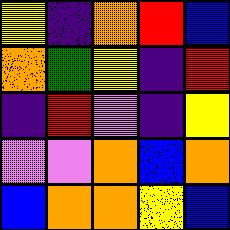[["yellow", "indigo", "orange", "red", "blue"], ["orange", "green", "yellow", "indigo", "red"], ["indigo", "red", "violet", "indigo", "yellow"], ["violet", "violet", "orange", "blue", "orange"], ["blue", "orange", "orange", "yellow", "blue"]]